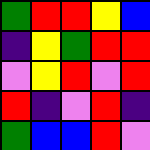[["green", "red", "red", "yellow", "blue"], ["indigo", "yellow", "green", "red", "red"], ["violet", "yellow", "red", "violet", "red"], ["red", "indigo", "violet", "red", "indigo"], ["green", "blue", "blue", "red", "violet"]]